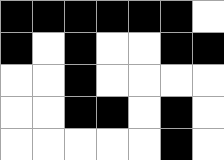[["black", "black", "black", "black", "black", "black", "white"], ["black", "white", "black", "white", "white", "black", "black"], ["white", "white", "black", "white", "white", "white", "white"], ["white", "white", "black", "black", "white", "black", "white"], ["white", "white", "white", "white", "white", "black", "white"]]